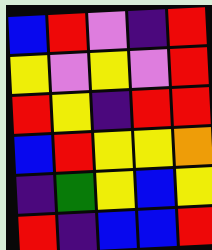[["blue", "red", "violet", "indigo", "red"], ["yellow", "violet", "yellow", "violet", "red"], ["red", "yellow", "indigo", "red", "red"], ["blue", "red", "yellow", "yellow", "orange"], ["indigo", "green", "yellow", "blue", "yellow"], ["red", "indigo", "blue", "blue", "red"]]